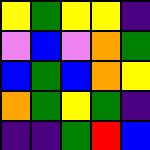[["yellow", "green", "yellow", "yellow", "indigo"], ["violet", "blue", "violet", "orange", "green"], ["blue", "green", "blue", "orange", "yellow"], ["orange", "green", "yellow", "green", "indigo"], ["indigo", "indigo", "green", "red", "blue"]]